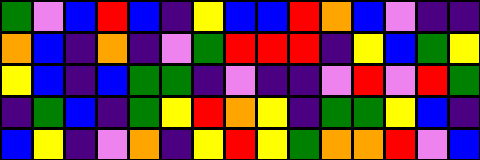[["green", "violet", "blue", "red", "blue", "indigo", "yellow", "blue", "blue", "red", "orange", "blue", "violet", "indigo", "indigo"], ["orange", "blue", "indigo", "orange", "indigo", "violet", "green", "red", "red", "red", "indigo", "yellow", "blue", "green", "yellow"], ["yellow", "blue", "indigo", "blue", "green", "green", "indigo", "violet", "indigo", "indigo", "violet", "red", "violet", "red", "green"], ["indigo", "green", "blue", "indigo", "green", "yellow", "red", "orange", "yellow", "indigo", "green", "green", "yellow", "blue", "indigo"], ["blue", "yellow", "indigo", "violet", "orange", "indigo", "yellow", "red", "yellow", "green", "orange", "orange", "red", "violet", "blue"]]